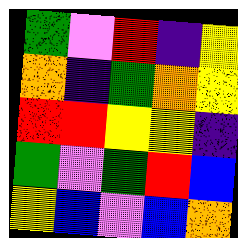[["green", "violet", "red", "indigo", "yellow"], ["orange", "indigo", "green", "orange", "yellow"], ["red", "red", "yellow", "yellow", "indigo"], ["green", "violet", "green", "red", "blue"], ["yellow", "blue", "violet", "blue", "orange"]]